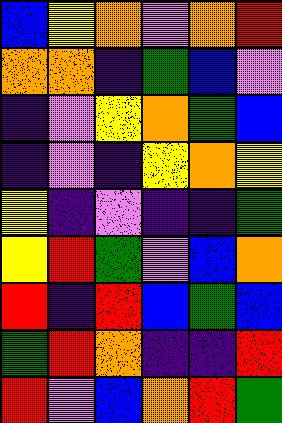[["blue", "yellow", "orange", "violet", "orange", "red"], ["orange", "orange", "indigo", "green", "blue", "violet"], ["indigo", "violet", "yellow", "orange", "green", "blue"], ["indigo", "violet", "indigo", "yellow", "orange", "yellow"], ["yellow", "indigo", "violet", "indigo", "indigo", "green"], ["yellow", "red", "green", "violet", "blue", "orange"], ["red", "indigo", "red", "blue", "green", "blue"], ["green", "red", "orange", "indigo", "indigo", "red"], ["red", "violet", "blue", "orange", "red", "green"]]